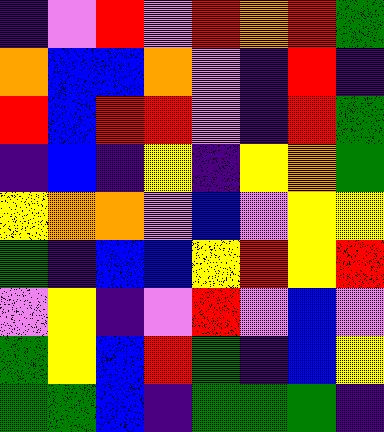[["indigo", "violet", "red", "violet", "red", "orange", "red", "green"], ["orange", "blue", "blue", "orange", "violet", "indigo", "red", "indigo"], ["red", "blue", "red", "red", "violet", "indigo", "red", "green"], ["indigo", "blue", "indigo", "yellow", "indigo", "yellow", "orange", "green"], ["yellow", "orange", "orange", "violet", "blue", "violet", "yellow", "yellow"], ["green", "indigo", "blue", "blue", "yellow", "red", "yellow", "red"], ["violet", "yellow", "indigo", "violet", "red", "violet", "blue", "violet"], ["green", "yellow", "blue", "red", "green", "indigo", "blue", "yellow"], ["green", "green", "blue", "indigo", "green", "green", "green", "indigo"]]